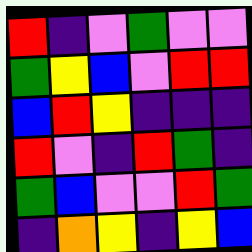[["red", "indigo", "violet", "green", "violet", "violet"], ["green", "yellow", "blue", "violet", "red", "red"], ["blue", "red", "yellow", "indigo", "indigo", "indigo"], ["red", "violet", "indigo", "red", "green", "indigo"], ["green", "blue", "violet", "violet", "red", "green"], ["indigo", "orange", "yellow", "indigo", "yellow", "blue"]]